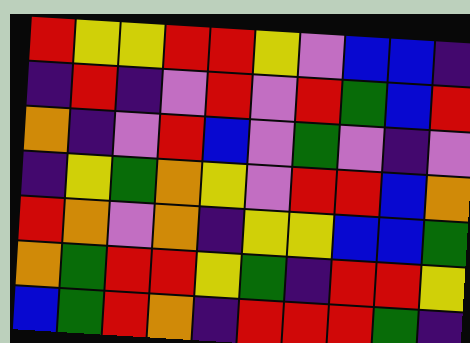[["red", "yellow", "yellow", "red", "red", "yellow", "violet", "blue", "blue", "indigo"], ["indigo", "red", "indigo", "violet", "red", "violet", "red", "green", "blue", "red"], ["orange", "indigo", "violet", "red", "blue", "violet", "green", "violet", "indigo", "violet"], ["indigo", "yellow", "green", "orange", "yellow", "violet", "red", "red", "blue", "orange"], ["red", "orange", "violet", "orange", "indigo", "yellow", "yellow", "blue", "blue", "green"], ["orange", "green", "red", "red", "yellow", "green", "indigo", "red", "red", "yellow"], ["blue", "green", "red", "orange", "indigo", "red", "red", "red", "green", "indigo"]]